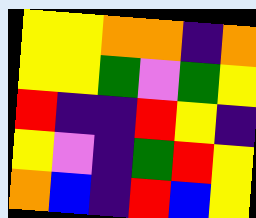[["yellow", "yellow", "orange", "orange", "indigo", "orange"], ["yellow", "yellow", "green", "violet", "green", "yellow"], ["red", "indigo", "indigo", "red", "yellow", "indigo"], ["yellow", "violet", "indigo", "green", "red", "yellow"], ["orange", "blue", "indigo", "red", "blue", "yellow"]]